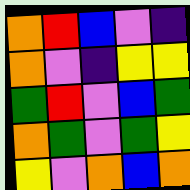[["orange", "red", "blue", "violet", "indigo"], ["orange", "violet", "indigo", "yellow", "yellow"], ["green", "red", "violet", "blue", "green"], ["orange", "green", "violet", "green", "yellow"], ["yellow", "violet", "orange", "blue", "orange"]]